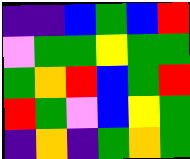[["indigo", "indigo", "blue", "green", "blue", "red"], ["violet", "green", "green", "yellow", "green", "green"], ["green", "orange", "red", "blue", "green", "red"], ["red", "green", "violet", "blue", "yellow", "green"], ["indigo", "orange", "indigo", "green", "orange", "green"]]